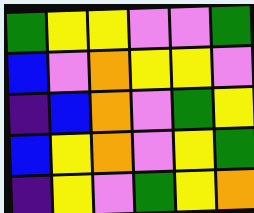[["green", "yellow", "yellow", "violet", "violet", "green"], ["blue", "violet", "orange", "yellow", "yellow", "violet"], ["indigo", "blue", "orange", "violet", "green", "yellow"], ["blue", "yellow", "orange", "violet", "yellow", "green"], ["indigo", "yellow", "violet", "green", "yellow", "orange"]]